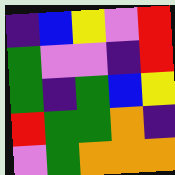[["indigo", "blue", "yellow", "violet", "red"], ["green", "violet", "violet", "indigo", "red"], ["green", "indigo", "green", "blue", "yellow"], ["red", "green", "green", "orange", "indigo"], ["violet", "green", "orange", "orange", "orange"]]